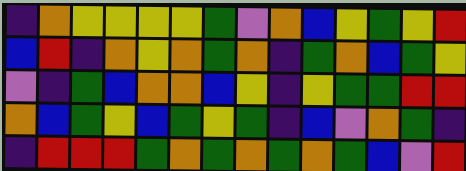[["indigo", "orange", "yellow", "yellow", "yellow", "yellow", "green", "violet", "orange", "blue", "yellow", "green", "yellow", "red"], ["blue", "red", "indigo", "orange", "yellow", "orange", "green", "orange", "indigo", "green", "orange", "blue", "green", "yellow"], ["violet", "indigo", "green", "blue", "orange", "orange", "blue", "yellow", "indigo", "yellow", "green", "green", "red", "red"], ["orange", "blue", "green", "yellow", "blue", "green", "yellow", "green", "indigo", "blue", "violet", "orange", "green", "indigo"], ["indigo", "red", "red", "red", "green", "orange", "green", "orange", "green", "orange", "green", "blue", "violet", "red"]]